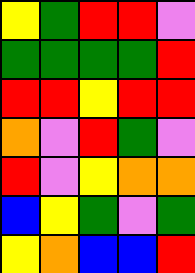[["yellow", "green", "red", "red", "violet"], ["green", "green", "green", "green", "red"], ["red", "red", "yellow", "red", "red"], ["orange", "violet", "red", "green", "violet"], ["red", "violet", "yellow", "orange", "orange"], ["blue", "yellow", "green", "violet", "green"], ["yellow", "orange", "blue", "blue", "red"]]